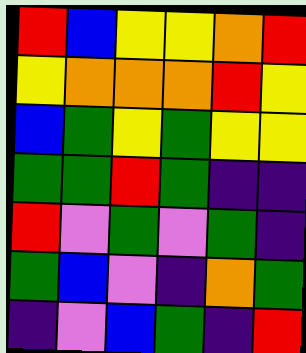[["red", "blue", "yellow", "yellow", "orange", "red"], ["yellow", "orange", "orange", "orange", "red", "yellow"], ["blue", "green", "yellow", "green", "yellow", "yellow"], ["green", "green", "red", "green", "indigo", "indigo"], ["red", "violet", "green", "violet", "green", "indigo"], ["green", "blue", "violet", "indigo", "orange", "green"], ["indigo", "violet", "blue", "green", "indigo", "red"]]